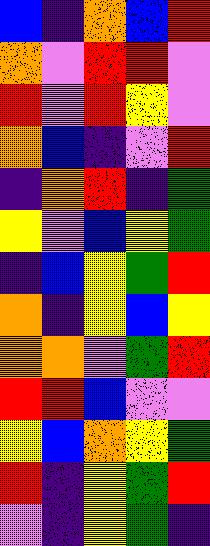[["blue", "indigo", "orange", "blue", "red"], ["orange", "violet", "red", "red", "violet"], ["red", "violet", "red", "yellow", "violet"], ["orange", "blue", "indigo", "violet", "red"], ["indigo", "orange", "red", "indigo", "green"], ["yellow", "violet", "blue", "yellow", "green"], ["indigo", "blue", "yellow", "green", "red"], ["orange", "indigo", "yellow", "blue", "yellow"], ["orange", "orange", "violet", "green", "red"], ["red", "red", "blue", "violet", "violet"], ["yellow", "blue", "orange", "yellow", "green"], ["red", "indigo", "yellow", "green", "red"], ["violet", "indigo", "yellow", "green", "indigo"]]